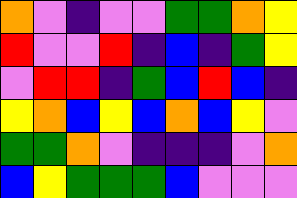[["orange", "violet", "indigo", "violet", "violet", "green", "green", "orange", "yellow"], ["red", "violet", "violet", "red", "indigo", "blue", "indigo", "green", "yellow"], ["violet", "red", "red", "indigo", "green", "blue", "red", "blue", "indigo"], ["yellow", "orange", "blue", "yellow", "blue", "orange", "blue", "yellow", "violet"], ["green", "green", "orange", "violet", "indigo", "indigo", "indigo", "violet", "orange"], ["blue", "yellow", "green", "green", "green", "blue", "violet", "violet", "violet"]]